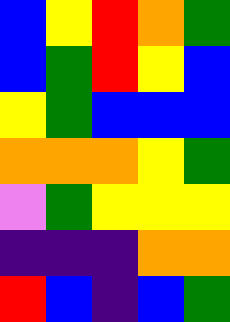[["blue", "yellow", "red", "orange", "green"], ["blue", "green", "red", "yellow", "blue"], ["yellow", "green", "blue", "blue", "blue"], ["orange", "orange", "orange", "yellow", "green"], ["violet", "green", "yellow", "yellow", "yellow"], ["indigo", "indigo", "indigo", "orange", "orange"], ["red", "blue", "indigo", "blue", "green"]]